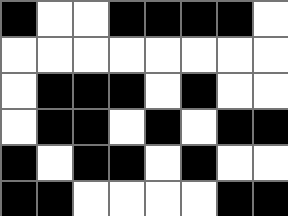[["black", "white", "white", "black", "black", "black", "black", "white"], ["white", "white", "white", "white", "white", "white", "white", "white"], ["white", "black", "black", "black", "white", "black", "white", "white"], ["white", "black", "black", "white", "black", "white", "black", "black"], ["black", "white", "black", "black", "white", "black", "white", "white"], ["black", "black", "white", "white", "white", "white", "black", "black"]]